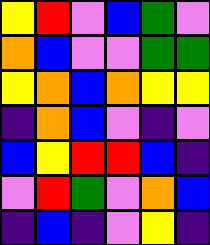[["yellow", "red", "violet", "blue", "green", "violet"], ["orange", "blue", "violet", "violet", "green", "green"], ["yellow", "orange", "blue", "orange", "yellow", "yellow"], ["indigo", "orange", "blue", "violet", "indigo", "violet"], ["blue", "yellow", "red", "red", "blue", "indigo"], ["violet", "red", "green", "violet", "orange", "blue"], ["indigo", "blue", "indigo", "violet", "yellow", "indigo"]]